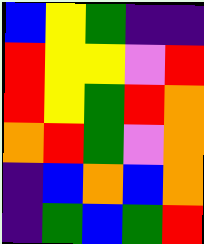[["blue", "yellow", "green", "indigo", "indigo"], ["red", "yellow", "yellow", "violet", "red"], ["red", "yellow", "green", "red", "orange"], ["orange", "red", "green", "violet", "orange"], ["indigo", "blue", "orange", "blue", "orange"], ["indigo", "green", "blue", "green", "red"]]